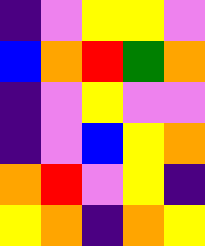[["indigo", "violet", "yellow", "yellow", "violet"], ["blue", "orange", "red", "green", "orange"], ["indigo", "violet", "yellow", "violet", "violet"], ["indigo", "violet", "blue", "yellow", "orange"], ["orange", "red", "violet", "yellow", "indigo"], ["yellow", "orange", "indigo", "orange", "yellow"]]